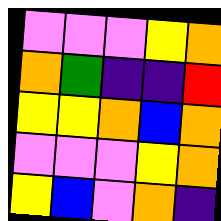[["violet", "violet", "violet", "yellow", "orange"], ["orange", "green", "indigo", "indigo", "red"], ["yellow", "yellow", "orange", "blue", "orange"], ["violet", "violet", "violet", "yellow", "orange"], ["yellow", "blue", "violet", "orange", "indigo"]]